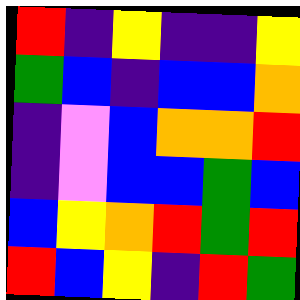[["red", "indigo", "yellow", "indigo", "indigo", "yellow"], ["green", "blue", "indigo", "blue", "blue", "orange"], ["indigo", "violet", "blue", "orange", "orange", "red"], ["indigo", "violet", "blue", "blue", "green", "blue"], ["blue", "yellow", "orange", "red", "green", "red"], ["red", "blue", "yellow", "indigo", "red", "green"]]